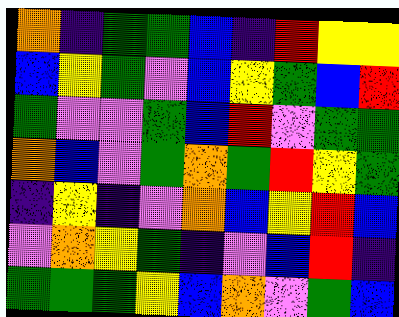[["orange", "indigo", "green", "green", "blue", "indigo", "red", "yellow", "yellow"], ["blue", "yellow", "green", "violet", "blue", "yellow", "green", "blue", "red"], ["green", "violet", "violet", "green", "blue", "red", "violet", "green", "green"], ["orange", "blue", "violet", "green", "orange", "green", "red", "yellow", "green"], ["indigo", "yellow", "indigo", "violet", "orange", "blue", "yellow", "red", "blue"], ["violet", "orange", "yellow", "green", "indigo", "violet", "blue", "red", "indigo"], ["green", "green", "green", "yellow", "blue", "orange", "violet", "green", "blue"]]